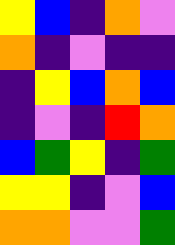[["yellow", "blue", "indigo", "orange", "violet"], ["orange", "indigo", "violet", "indigo", "indigo"], ["indigo", "yellow", "blue", "orange", "blue"], ["indigo", "violet", "indigo", "red", "orange"], ["blue", "green", "yellow", "indigo", "green"], ["yellow", "yellow", "indigo", "violet", "blue"], ["orange", "orange", "violet", "violet", "green"]]